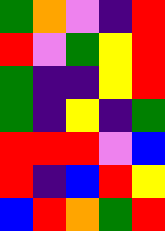[["green", "orange", "violet", "indigo", "red"], ["red", "violet", "green", "yellow", "red"], ["green", "indigo", "indigo", "yellow", "red"], ["green", "indigo", "yellow", "indigo", "green"], ["red", "red", "red", "violet", "blue"], ["red", "indigo", "blue", "red", "yellow"], ["blue", "red", "orange", "green", "red"]]